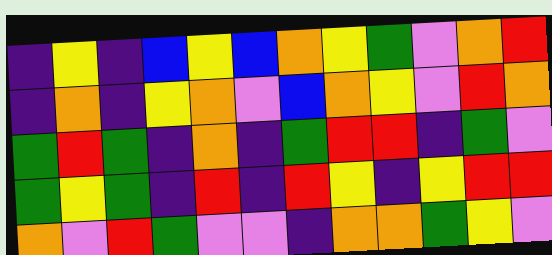[["indigo", "yellow", "indigo", "blue", "yellow", "blue", "orange", "yellow", "green", "violet", "orange", "red"], ["indigo", "orange", "indigo", "yellow", "orange", "violet", "blue", "orange", "yellow", "violet", "red", "orange"], ["green", "red", "green", "indigo", "orange", "indigo", "green", "red", "red", "indigo", "green", "violet"], ["green", "yellow", "green", "indigo", "red", "indigo", "red", "yellow", "indigo", "yellow", "red", "red"], ["orange", "violet", "red", "green", "violet", "violet", "indigo", "orange", "orange", "green", "yellow", "violet"]]